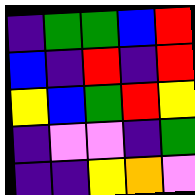[["indigo", "green", "green", "blue", "red"], ["blue", "indigo", "red", "indigo", "red"], ["yellow", "blue", "green", "red", "yellow"], ["indigo", "violet", "violet", "indigo", "green"], ["indigo", "indigo", "yellow", "orange", "violet"]]